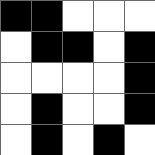[["black", "black", "white", "white", "white"], ["white", "black", "black", "white", "black"], ["white", "white", "white", "white", "black"], ["white", "black", "white", "white", "black"], ["white", "black", "white", "black", "white"]]